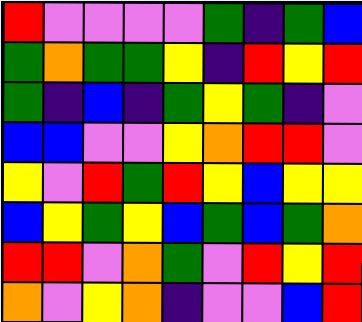[["red", "violet", "violet", "violet", "violet", "green", "indigo", "green", "blue"], ["green", "orange", "green", "green", "yellow", "indigo", "red", "yellow", "red"], ["green", "indigo", "blue", "indigo", "green", "yellow", "green", "indigo", "violet"], ["blue", "blue", "violet", "violet", "yellow", "orange", "red", "red", "violet"], ["yellow", "violet", "red", "green", "red", "yellow", "blue", "yellow", "yellow"], ["blue", "yellow", "green", "yellow", "blue", "green", "blue", "green", "orange"], ["red", "red", "violet", "orange", "green", "violet", "red", "yellow", "red"], ["orange", "violet", "yellow", "orange", "indigo", "violet", "violet", "blue", "red"]]